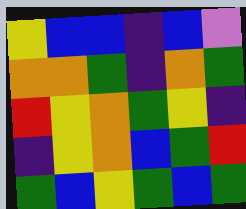[["yellow", "blue", "blue", "indigo", "blue", "violet"], ["orange", "orange", "green", "indigo", "orange", "green"], ["red", "yellow", "orange", "green", "yellow", "indigo"], ["indigo", "yellow", "orange", "blue", "green", "red"], ["green", "blue", "yellow", "green", "blue", "green"]]